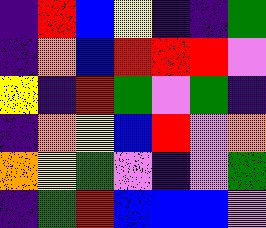[["indigo", "red", "blue", "yellow", "indigo", "indigo", "green"], ["indigo", "orange", "blue", "red", "red", "red", "violet"], ["yellow", "indigo", "red", "green", "violet", "green", "indigo"], ["indigo", "orange", "yellow", "blue", "red", "violet", "orange"], ["orange", "yellow", "green", "violet", "indigo", "violet", "green"], ["indigo", "green", "red", "blue", "blue", "blue", "violet"]]